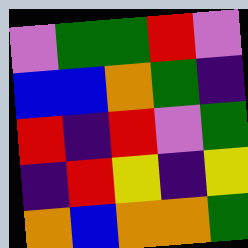[["violet", "green", "green", "red", "violet"], ["blue", "blue", "orange", "green", "indigo"], ["red", "indigo", "red", "violet", "green"], ["indigo", "red", "yellow", "indigo", "yellow"], ["orange", "blue", "orange", "orange", "green"]]